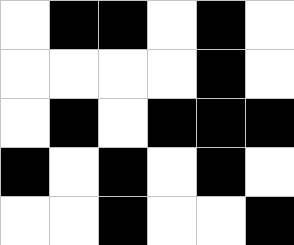[["white", "black", "black", "white", "black", "white"], ["white", "white", "white", "white", "black", "white"], ["white", "black", "white", "black", "black", "black"], ["black", "white", "black", "white", "black", "white"], ["white", "white", "black", "white", "white", "black"]]